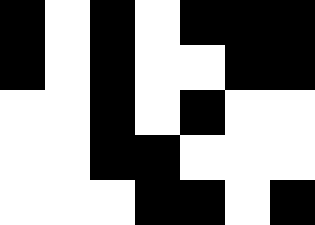[["black", "white", "black", "white", "black", "black", "black"], ["black", "white", "black", "white", "white", "black", "black"], ["white", "white", "black", "white", "black", "white", "white"], ["white", "white", "black", "black", "white", "white", "white"], ["white", "white", "white", "black", "black", "white", "black"]]